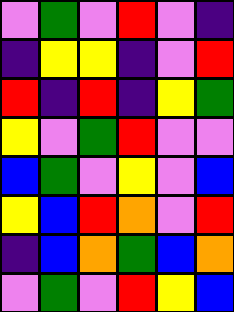[["violet", "green", "violet", "red", "violet", "indigo"], ["indigo", "yellow", "yellow", "indigo", "violet", "red"], ["red", "indigo", "red", "indigo", "yellow", "green"], ["yellow", "violet", "green", "red", "violet", "violet"], ["blue", "green", "violet", "yellow", "violet", "blue"], ["yellow", "blue", "red", "orange", "violet", "red"], ["indigo", "blue", "orange", "green", "blue", "orange"], ["violet", "green", "violet", "red", "yellow", "blue"]]